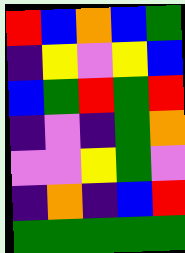[["red", "blue", "orange", "blue", "green"], ["indigo", "yellow", "violet", "yellow", "blue"], ["blue", "green", "red", "green", "red"], ["indigo", "violet", "indigo", "green", "orange"], ["violet", "violet", "yellow", "green", "violet"], ["indigo", "orange", "indigo", "blue", "red"], ["green", "green", "green", "green", "green"]]